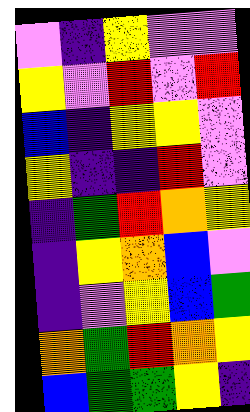[["violet", "indigo", "yellow", "violet", "violet"], ["yellow", "violet", "red", "violet", "red"], ["blue", "indigo", "yellow", "yellow", "violet"], ["yellow", "indigo", "indigo", "red", "violet"], ["indigo", "green", "red", "orange", "yellow"], ["indigo", "yellow", "orange", "blue", "violet"], ["indigo", "violet", "yellow", "blue", "green"], ["orange", "green", "red", "orange", "yellow"], ["blue", "green", "green", "yellow", "indigo"]]